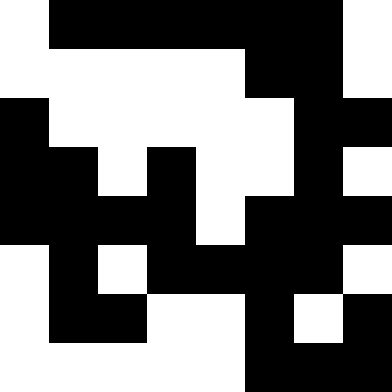[["white", "black", "black", "black", "black", "black", "black", "white"], ["white", "white", "white", "white", "white", "black", "black", "white"], ["black", "white", "white", "white", "white", "white", "black", "black"], ["black", "black", "white", "black", "white", "white", "black", "white"], ["black", "black", "black", "black", "white", "black", "black", "black"], ["white", "black", "white", "black", "black", "black", "black", "white"], ["white", "black", "black", "white", "white", "black", "white", "black"], ["white", "white", "white", "white", "white", "black", "black", "black"]]